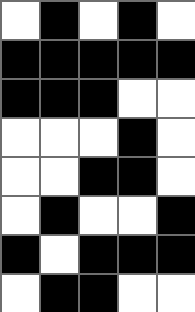[["white", "black", "white", "black", "white"], ["black", "black", "black", "black", "black"], ["black", "black", "black", "white", "white"], ["white", "white", "white", "black", "white"], ["white", "white", "black", "black", "white"], ["white", "black", "white", "white", "black"], ["black", "white", "black", "black", "black"], ["white", "black", "black", "white", "white"]]